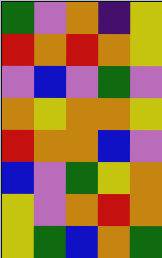[["green", "violet", "orange", "indigo", "yellow"], ["red", "orange", "red", "orange", "yellow"], ["violet", "blue", "violet", "green", "violet"], ["orange", "yellow", "orange", "orange", "yellow"], ["red", "orange", "orange", "blue", "violet"], ["blue", "violet", "green", "yellow", "orange"], ["yellow", "violet", "orange", "red", "orange"], ["yellow", "green", "blue", "orange", "green"]]